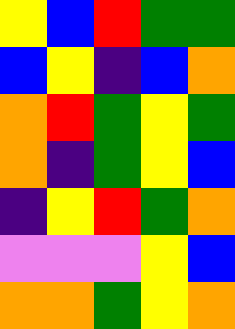[["yellow", "blue", "red", "green", "green"], ["blue", "yellow", "indigo", "blue", "orange"], ["orange", "red", "green", "yellow", "green"], ["orange", "indigo", "green", "yellow", "blue"], ["indigo", "yellow", "red", "green", "orange"], ["violet", "violet", "violet", "yellow", "blue"], ["orange", "orange", "green", "yellow", "orange"]]